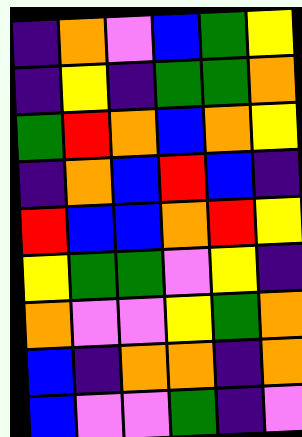[["indigo", "orange", "violet", "blue", "green", "yellow"], ["indigo", "yellow", "indigo", "green", "green", "orange"], ["green", "red", "orange", "blue", "orange", "yellow"], ["indigo", "orange", "blue", "red", "blue", "indigo"], ["red", "blue", "blue", "orange", "red", "yellow"], ["yellow", "green", "green", "violet", "yellow", "indigo"], ["orange", "violet", "violet", "yellow", "green", "orange"], ["blue", "indigo", "orange", "orange", "indigo", "orange"], ["blue", "violet", "violet", "green", "indigo", "violet"]]